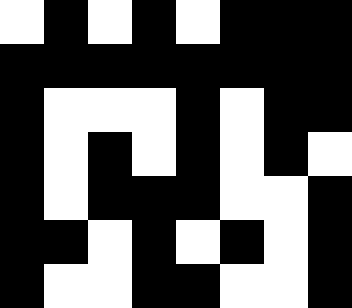[["white", "black", "white", "black", "white", "black", "black", "black"], ["black", "black", "black", "black", "black", "black", "black", "black"], ["black", "white", "white", "white", "black", "white", "black", "black"], ["black", "white", "black", "white", "black", "white", "black", "white"], ["black", "white", "black", "black", "black", "white", "white", "black"], ["black", "black", "white", "black", "white", "black", "white", "black"], ["black", "white", "white", "black", "black", "white", "white", "black"]]